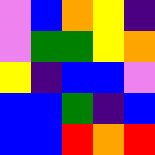[["violet", "blue", "orange", "yellow", "indigo"], ["violet", "green", "green", "yellow", "orange"], ["yellow", "indigo", "blue", "blue", "violet"], ["blue", "blue", "green", "indigo", "blue"], ["blue", "blue", "red", "orange", "red"]]